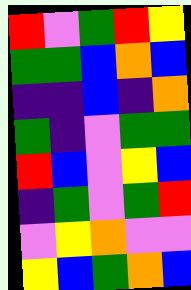[["red", "violet", "green", "red", "yellow"], ["green", "green", "blue", "orange", "blue"], ["indigo", "indigo", "blue", "indigo", "orange"], ["green", "indigo", "violet", "green", "green"], ["red", "blue", "violet", "yellow", "blue"], ["indigo", "green", "violet", "green", "red"], ["violet", "yellow", "orange", "violet", "violet"], ["yellow", "blue", "green", "orange", "blue"]]